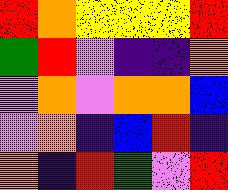[["red", "orange", "yellow", "yellow", "yellow", "red"], ["green", "red", "violet", "indigo", "indigo", "orange"], ["violet", "orange", "violet", "orange", "orange", "blue"], ["violet", "orange", "indigo", "blue", "red", "indigo"], ["orange", "indigo", "red", "green", "violet", "red"]]